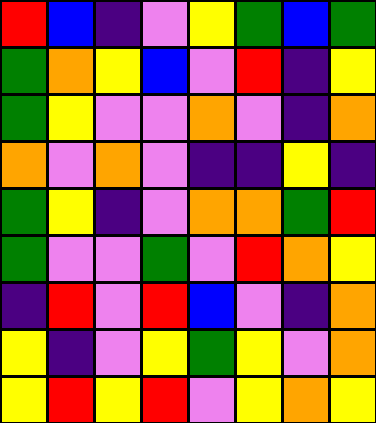[["red", "blue", "indigo", "violet", "yellow", "green", "blue", "green"], ["green", "orange", "yellow", "blue", "violet", "red", "indigo", "yellow"], ["green", "yellow", "violet", "violet", "orange", "violet", "indigo", "orange"], ["orange", "violet", "orange", "violet", "indigo", "indigo", "yellow", "indigo"], ["green", "yellow", "indigo", "violet", "orange", "orange", "green", "red"], ["green", "violet", "violet", "green", "violet", "red", "orange", "yellow"], ["indigo", "red", "violet", "red", "blue", "violet", "indigo", "orange"], ["yellow", "indigo", "violet", "yellow", "green", "yellow", "violet", "orange"], ["yellow", "red", "yellow", "red", "violet", "yellow", "orange", "yellow"]]